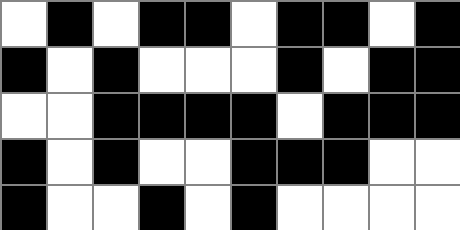[["white", "black", "white", "black", "black", "white", "black", "black", "white", "black"], ["black", "white", "black", "white", "white", "white", "black", "white", "black", "black"], ["white", "white", "black", "black", "black", "black", "white", "black", "black", "black"], ["black", "white", "black", "white", "white", "black", "black", "black", "white", "white"], ["black", "white", "white", "black", "white", "black", "white", "white", "white", "white"]]